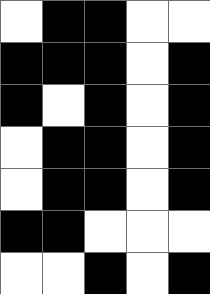[["white", "black", "black", "white", "white"], ["black", "black", "black", "white", "black"], ["black", "white", "black", "white", "black"], ["white", "black", "black", "white", "black"], ["white", "black", "black", "white", "black"], ["black", "black", "white", "white", "white"], ["white", "white", "black", "white", "black"]]